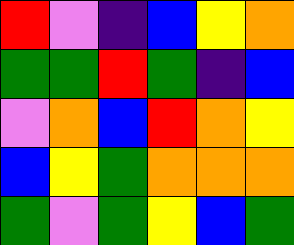[["red", "violet", "indigo", "blue", "yellow", "orange"], ["green", "green", "red", "green", "indigo", "blue"], ["violet", "orange", "blue", "red", "orange", "yellow"], ["blue", "yellow", "green", "orange", "orange", "orange"], ["green", "violet", "green", "yellow", "blue", "green"]]